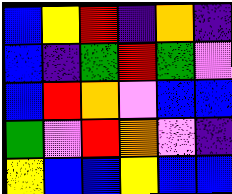[["blue", "yellow", "red", "indigo", "orange", "indigo"], ["blue", "indigo", "green", "red", "green", "violet"], ["blue", "red", "orange", "violet", "blue", "blue"], ["green", "violet", "red", "orange", "violet", "indigo"], ["yellow", "blue", "blue", "yellow", "blue", "blue"]]